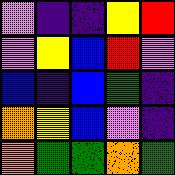[["violet", "indigo", "indigo", "yellow", "red"], ["violet", "yellow", "blue", "red", "violet"], ["blue", "indigo", "blue", "green", "indigo"], ["orange", "yellow", "blue", "violet", "indigo"], ["orange", "green", "green", "orange", "green"]]